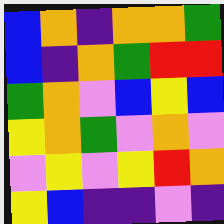[["blue", "orange", "indigo", "orange", "orange", "green"], ["blue", "indigo", "orange", "green", "red", "red"], ["green", "orange", "violet", "blue", "yellow", "blue"], ["yellow", "orange", "green", "violet", "orange", "violet"], ["violet", "yellow", "violet", "yellow", "red", "orange"], ["yellow", "blue", "indigo", "indigo", "violet", "indigo"]]